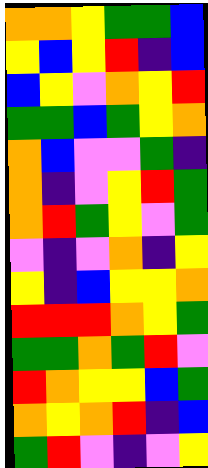[["orange", "orange", "yellow", "green", "green", "blue"], ["yellow", "blue", "yellow", "red", "indigo", "blue"], ["blue", "yellow", "violet", "orange", "yellow", "red"], ["green", "green", "blue", "green", "yellow", "orange"], ["orange", "blue", "violet", "violet", "green", "indigo"], ["orange", "indigo", "violet", "yellow", "red", "green"], ["orange", "red", "green", "yellow", "violet", "green"], ["violet", "indigo", "violet", "orange", "indigo", "yellow"], ["yellow", "indigo", "blue", "yellow", "yellow", "orange"], ["red", "red", "red", "orange", "yellow", "green"], ["green", "green", "orange", "green", "red", "violet"], ["red", "orange", "yellow", "yellow", "blue", "green"], ["orange", "yellow", "orange", "red", "indigo", "blue"], ["green", "red", "violet", "indigo", "violet", "yellow"]]